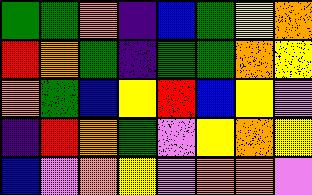[["green", "green", "orange", "indigo", "blue", "green", "yellow", "orange"], ["red", "orange", "green", "indigo", "green", "green", "orange", "yellow"], ["orange", "green", "blue", "yellow", "red", "blue", "yellow", "violet"], ["indigo", "red", "orange", "green", "violet", "yellow", "orange", "yellow"], ["blue", "violet", "orange", "yellow", "violet", "orange", "orange", "violet"]]